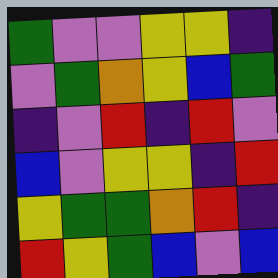[["green", "violet", "violet", "yellow", "yellow", "indigo"], ["violet", "green", "orange", "yellow", "blue", "green"], ["indigo", "violet", "red", "indigo", "red", "violet"], ["blue", "violet", "yellow", "yellow", "indigo", "red"], ["yellow", "green", "green", "orange", "red", "indigo"], ["red", "yellow", "green", "blue", "violet", "blue"]]